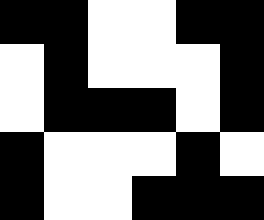[["black", "black", "white", "white", "black", "black"], ["white", "black", "white", "white", "white", "black"], ["white", "black", "black", "black", "white", "black"], ["black", "white", "white", "white", "black", "white"], ["black", "white", "white", "black", "black", "black"]]